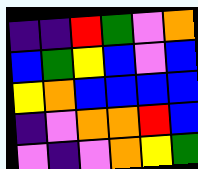[["indigo", "indigo", "red", "green", "violet", "orange"], ["blue", "green", "yellow", "blue", "violet", "blue"], ["yellow", "orange", "blue", "blue", "blue", "blue"], ["indigo", "violet", "orange", "orange", "red", "blue"], ["violet", "indigo", "violet", "orange", "yellow", "green"]]